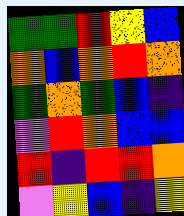[["green", "green", "red", "yellow", "blue"], ["orange", "blue", "orange", "red", "orange"], ["green", "orange", "green", "blue", "indigo"], ["violet", "red", "orange", "blue", "blue"], ["red", "indigo", "red", "red", "orange"], ["violet", "yellow", "blue", "indigo", "yellow"]]